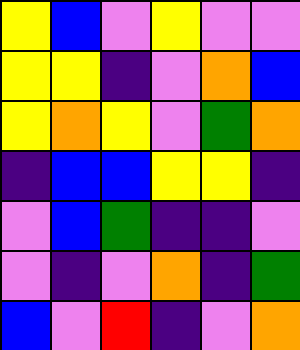[["yellow", "blue", "violet", "yellow", "violet", "violet"], ["yellow", "yellow", "indigo", "violet", "orange", "blue"], ["yellow", "orange", "yellow", "violet", "green", "orange"], ["indigo", "blue", "blue", "yellow", "yellow", "indigo"], ["violet", "blue", "green", "indigo", "indigo", "violet"], ["violet", "indigo", "violet", "orange", "indigo", "green"], ["blue", "violet", "red", "indigo", "violet", "orange"]]